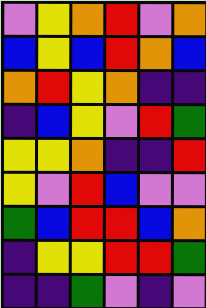[["violet", "yellow", "orange", "red", "violet", "orange"], ["blue", "yellow", "blue", "red", "orange", "blue"], ["orange", "red", "yellow", "orange", "indigo", "indigo"], ["indigo", "blue", "yellow", "violet", "red", "green"], ["yellow", "yellow", "orange", "indigo", "indigo", "red"], ["yellow", "violet", "red", "blue", "violet", "violet"], ["green", "blue", "red", "red", "blue", "orange"], ["indigo", "yellow", "yellow", "red", "red", "green"], ["indigo", "indigo", "green", "violet", "indigo", "violet"]]